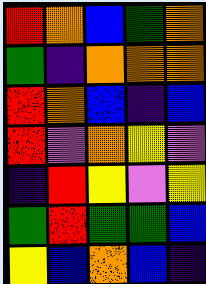[["red", "orange", "blue", "green", "orange"], ["green", "indigo", "orange", "orange", "orange"], ["red", "orange", "blue", "indigo", "blue"], ["red", "violet", "orange", "yellow", "violet"], ["indigo", "red", "yellow", "violet", "yellow"], ["green", "red", "green", "green", "blue"], ["yellow", "blue", "orange", "blue", "indigo"]]